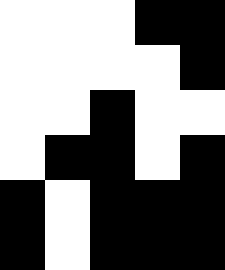[["white", "white", "white", "black", "black"], ["white", "white", "white", "white", "black"], ["white", "white", "black", "white", "white"], ["white", "black", "black", "white", "black"], ["black", "white", "black", "black", "black"], ["black", "white", "black", "black", "black"]]